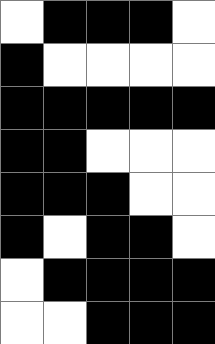[["white", "black", "black", "black", "white"], ["black", "white", "white", "white", "white"], ["black", "black", "black", "black", "black"], ["black", "black", "white", "white", "white"], ["black", "black", "black", "white", "white"], ["black", "white", "black", "black", "white"], ["white", "black", "black", "black", "black"], ["white", "white", "black", "black", "black"]]